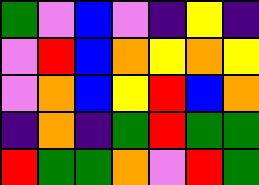[["green", "violet", "blue", "violet", "indigo", "yellow", "indigo"], ["violet", "red", "blue", "orange", "yellow", "orange", "yellow"], ["violet", "orange", "blue", "yellow", "red", "blue", "orange"], ["indigo", "orange", "indigo", "green", "red", "green", "green"], ["red", "green", "green", "orange", "violet", "red", "green"]]